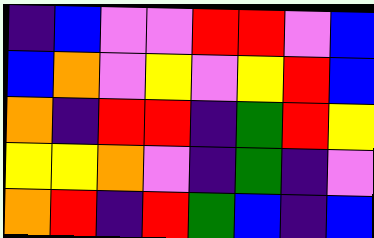[["indigo", "blue", "violet", "violet", "red", "red", "violet", "blue"], ["blue", "orange", "violet", "yellow", "violet", "yellow", "red", "blue"], ["orange", "indigo", "red", "red", "indigo", "green", "red", "yellow"], ["yellow", "yellow", "orange", "violet", "indigo", "green", "indigo", "violet"], ["orange", "red", "indigo", "red", "green", "blue", "indigo", "blue"]]